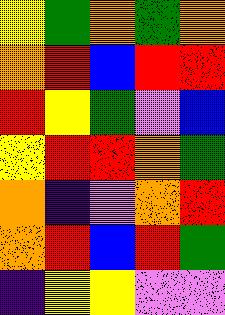[["yellow", "green", "orange", "green", "orange"], ["orange", "red", "blue", "red", "red"], ["red", "yellow", "green", "violet", "blue"], ["yellow", "red", "red", "orange", "green"], ["orange", "indigo", "violet", "orange", "red"], ["orange", "red", "blue", "red", "green"], ["indigo", "yellow", "yellow", "violet", "violet"]]